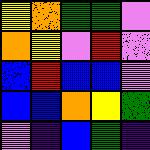[["yellow", "orange", "green", "green", "violet"], ["orange", "yellow", "violet", "red", "violet"], ["blue", "red", "blue", "blue", "violet"], ["blue", "blue", "orange", "yellow", "green"], ["violet", "indigo", "blue", "green", "indigo"]]